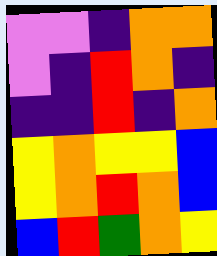[["violet", "violet", "indigo", "orange", "orange"], ["violet", "indigo", "red", "orange", "indigo"], ["indigo", "indigo", "red", "indigo", "orange"], ["yellow", "orange", "yellow", "yellow", "blue"], ["yellow", "orange", "red", "orange", "blue"], ["blue", "red", "green", "orange", "yellow"]]